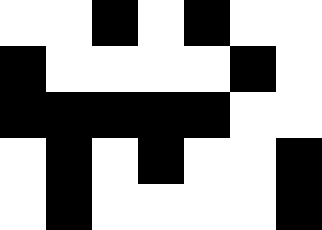[["white", "white", "black", "white", "black", "white", "white"], ["black", "white", "white", "white", "white", "black", "white"], ["black", "black", "black", "black", "black", "white", "white"], ["white", "black", "white", "black", "white", "white", "black"], ["white", "black", "white", "white", "white", "white", "black"]]